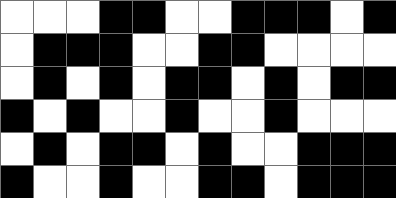[["white", "white", "white", "black", "black", "white", "white", "black", "black", "black", "white", "black"], ["white", "black", "black", "black", "white", "white", "black", "black", "white", "white", "white", "white"], ["white", "black", "white", "black", "white", "black", "black", "white", "black", "white", "black", "black"], ["black", "white", "black", "white", "white", "black", "white", "white", "black", "white", "white", "white"], ["white", "black", "white", "black", "black", "white", "black", "white", "white", "black", "black", "black"], ["black", "white", "white", "black", "white", "white", "black", "black", "white", "black", "black", "black"]]